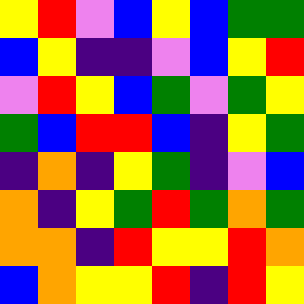[["yellow", "red", "violet", "blue", "yellow", "blue", "green", "green"], ["blue", "yellow", "indigo", "indigo", "violet", "blue", "yellow", "red"], ["violet", "red", "yellow", "blue", "green", "violet", "green", "yellow"], ["green", "blue", "red", "red", "blue", "indigo", "yellow", "green"], ["indigo", "orange", "indigo", "yellow", "green", "indigo", "violet", "blue"], ["orange", "indigo", "yellow", "green", "red", "green", "orange", "green"], ["orange", "orange", "indigo", "red", "yellow", "yellow", "red", "orange"], ["blue", "orange", "yellow", "yellow", "red", "indigo", "red", "yellow"]]